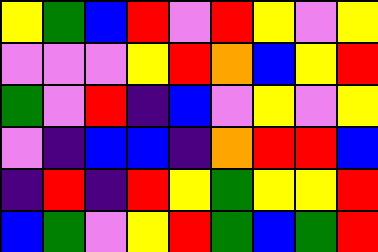[["yellow", "green", "blue", "red", "violet", "red", "yellow", "violet", "yellow"], ["violet", "violet", "violet", "yellow", "red", "orange", "blue", "yellow", "red"], ["green", "violet", "red", "indigo", "blue", "violet", "yellow", "violet", "yellow"], ["violet", "indigo", "blue", "blue", "indigo", "orange", "red", "red", "blue"], ["indigo", "red", "indigo", "red", "yellow", "green", "yellow", "yellow", "red"], ["blue", "green", "violet", "yellow", "red", "green", "blue", "green", "red"]]